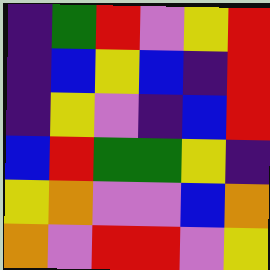[["indigo", "green", "red", "violet", "yellow", "red"], ["indigo", "blue", "yellow", "blue", "indigo", "red"], ["indigo", "yellow", "violet", "indigo", "blue", "red"], ["blue", "red", "green", "green", "yellow", "indigo"], ["yellow", "orange", "violet", "violet", "blue", "orange"], ["orange", "violet", "red", "red", "violet", "yellow"]]